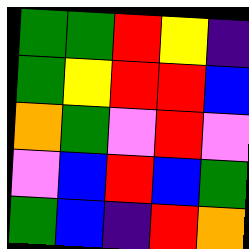[["green", "green", "red", "yellow", "indigo"], ["green", "yellow", "red", "red", "blue"], ["orange", "green", "violet", "red", "violet"], ["violet", "blue", "red", "blue", "green"], ["green", "blue", "indigo", "red", "orange"]]